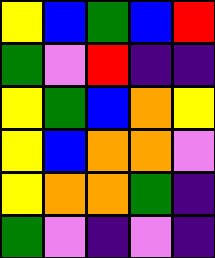[["yellow", "blue", "green", "blue", "red"], ["green", "violet", "red", "indigo", "indigo"], ["yellow", "green", "blue", "orange", "yellow"], ["yellow", "blue", "orange", "orange", "violet"], ["yellow", "orange", "orange", "green", "indigo"], ["green", "violet", "indigo", "violet", "indigo"]]